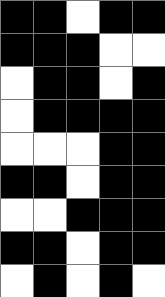[["black", "black", "white", "black", "black"], ["black", "black", "black", "white", "white"], ["white", "black", "black", "white", "black"], ["white", "black", "black", "black", "black"], ["white", "white", "white", "black", "black"], ["black", "black", "white", "black", "black"], ["white", "white", "black", "black", "black"], ["black", "black", "white", "black", "black"], ["white", "black", "white", "black", "white"]]